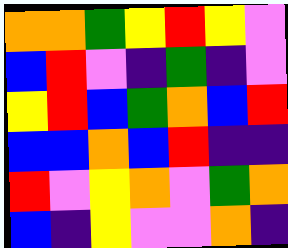[["orange", "orange", "green", "yellow", "red", "yellow", "violet"], ["blue", "red", "violet", "indigo", "green", "indigo", "violet"], ["yellow", "red", "blue", "green", "orange", "blue", "red"], ["blue", "blue", "orange", "blue", "red", "indigo", "indigo"], ["red", "violet", "yellow", "orange", "violet", "green", "orange"], ["blue", "indigo", "yellow", "violet", "violet", "orange", "indigo"]]